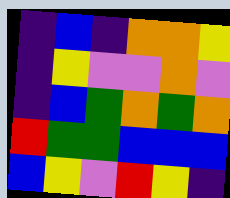[["indigo", "blue", "indigo", "orange", "orange", "yellow"], ["indigo", "yellow", "violet", "violet", "orange", "violet"], ["indigo", "blue", "green", "orange", "green", "orange"], ["red", "green", "green", "blue", "blue", "blue"], ["blue", "yellow", "violet", "red", "yellow", "indigo"]]